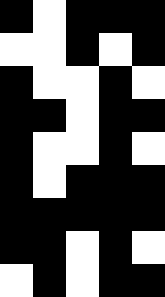[["black", "white", "black", "black", "black"], ["white", "white", "black", "white", "black"], ["black", "white", "white", "black", "white"], ["black", "black", "white", "black", "black"], ["black", "white", "white", "black", "white"], ["black", "white", "black", "black", "black"], ["black", "black", "black", "black", "black"], ["black", "black", "white", "black", "white"], ["white", "black", "white", "black", "black"]]